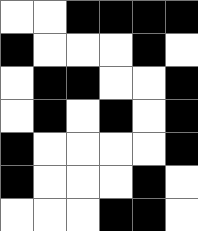[["white", "white", "black", "black", "black", "black"], ["black", "white", "white", "white", "black", "white"], ["white", "black", "black", "white", "white", "black"], ["white", "black", "white", "black", "white", "black"], ["black", "white", "white", "white", "white", "black"], ["black", "white", "white", "white", "black", "white"], ["white", "white", "white", "black", "black", "white"]]